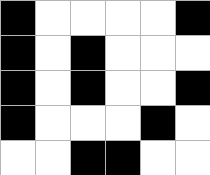[["black", "white", "white", "white", "white", "black"], ["black", "white", "black", "white", "white", "white"], ["black", "white", "black", "white", "white", "black"], ["black", "white", "white", "white", "black", "white"], ["white", "white", "black", "black", "white", "white"]]